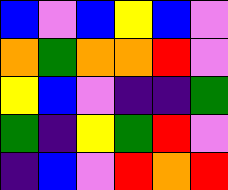[["blue", "violet", "blue", "yellow", "blue", "violet"], ["orange", "green", "orange", "orange", "red", "violet"], ["yellow", "blue", "violet", "indigo", "indigo", "green"], ["green", "indigo", "yellow", "green", "red", "violet"], ["indigo", "blue", "violet", "red", "orange", "red"]]